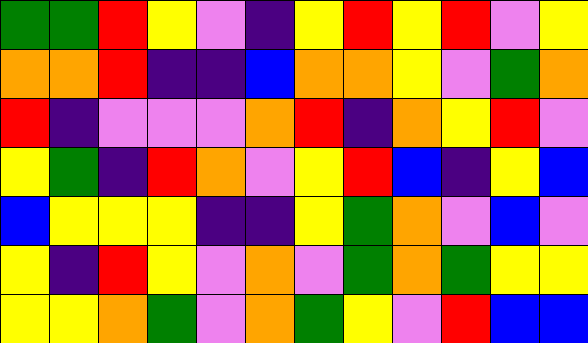[["green", "green", "red", "yellow", "violet", "indigo", "yellow", "red", "yellow", "red", "violet", "yellow"], ["orange", "orange", "red", "indigo", "indigo", "blue", "orange", "orange", "yellow", "violet", "green", "orange"], ["red", "indigo", "violet", "violet", "violet", "orange", "red", "indigo", "orange", "yellow", "red", "violet"], ["yellow", "green", "indigo", "red", "orange", "violet", "yellow", "red", "blue", "indigo", "yellow", "blue"], ["blue", "yellow", "yellow", "yellow", "indigo", "indigo", "yellow", "green", "orange", "violet", "blue", "violet"], ["yellow", "indigo", "red", "yellow", "violet", "orange", "violet", "green", "orange", "green", "yellow", "yellow"], ["yellow", "yellow", "orange", "green", "violet", "orange", "green", "yellow", "violet", "red", "blue", "blue"]]